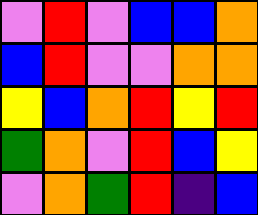[["violet", "red", "violet", "blue", "blue", "orange"], ["blue", "red", "violet", "violet", "orange", "orange"], ["yellow", "blue", "orange", "red", "yellow", "red"], ["green", "orange", "violet", "red", "blue", "yellow"], ["violet", "orange", "green", "red", "indigo", "blue"]]